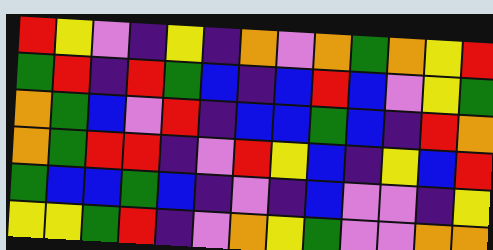[["red", "yellow", "violet", "indigo", "yellow", "indigo", "orange", "violet", "orange", "green", "orange", "yellow", "red"], ["green", "red", "indigo", "red", "green", "blue", "indigo", "blue", "red", "blue", "violet", "yellow", "green"], ["orange", "green", "blue", "violet", "red", "indigo", "blue", "blue", "green", "blue", "indigo", "red", "orange"], ["orange", "green", "red", "red", "indigo", "violet", "red", "yellow", "blue", "indigo", "yellow", "blue", "red"], ["green", "blue", "blue", "green", "blue", "indigo", "violet", "indigo", "blue", "violet", "violet", "indigo", "yellow"], ["yellow", "yellow", "green", "red", "indigo", "violet", "orange", "yellow", "green", "violet", "violet", "orange", "orange"]]